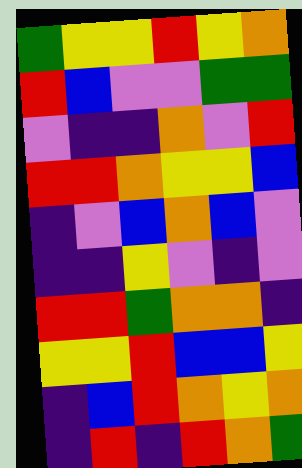[["green", "yellow", "yellow", "red", "yellow", "orange"], ["red", "blue", "violet", "violet", "green", "green"], ["violet", "indigo", "indigo", "orange", "violet", "red"], ["red", "red", "orange", "yellow", "yellow", "blue"], ["indigo", "violet", "blue", "orange", "blue", "violet"], ["indigo", "indigo", "yellow", "violet", "indigo", "violet"], ["red", "red", "green", "orange", "orange", "indigo"], ["yellow", "yellow", "red", "blue", "blue", "yellow"], ["indigo", "blue", "red", "orange", "yellow", "orange"], ["indigo", "red", "indigo", "red", "orange", "green"]]